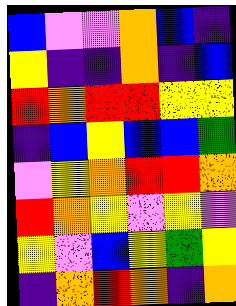[["blue", "violet", "violet", "orange", "blue", "indigo"], ["yellow", "indigo", "indigo", "orange", "indigo", "blue"], ["red", "orange", "red", "red", "yellow", "yellow"], ["indigo", "blue", "yellow", "blue", "blue", "green"], ["violet", "yellow", "orange", "red", "red", "orange"], ["red", "orange", "yellow", "violet", "yellow", "violet"], ["yellow", "violet", "blue", "yellow", "green", "yellow"], ["indigo", "orange", "red", "orange", "indigo", "orange"]]